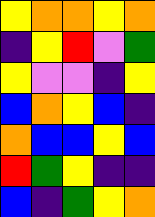[["yellow", "orange", "orange", "yellow", "orange"], ["indigo", "yellow", "red", "violet", "green"], ["yellow", "violet", "violet", "indigo", "yellow"], ["blue", "orange", "yellow", "blue", "indigo"], ["orange", "blue", "blue", "yellow", "blue"], ["red", "green", "yellow", "indigo", "indigo"], ["blue", "indigo", "green", "yellow", "orange"]]